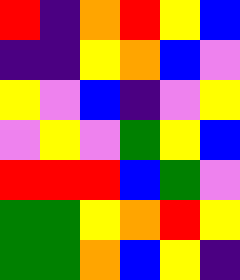[["red", "indigo", "orange", "red", "yellow", "blue"], ["indigo", "indigo", "yellow", "orange", "blue", "violet"], ["yellow", "violet", "blue", "indigo", "violet", "yellow"], ["violet", "yellow", "violet", "green", "yellow", "blue"], ["red", "red", "red", "blue", "green", "violet"], ["green", "green", "yellow", "orange", "red", "yellow"], ["green", "green", "orange", "blue", "yellow", "indigo"]]